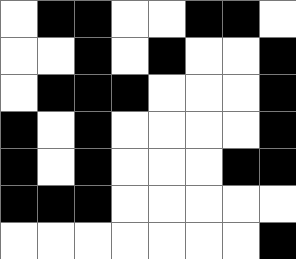[["white", "black", "black", "white", "white", "black", "black", "white"], ["white", "white", "black", "white", "black", "white", "white", "black"], ["white", "black", "black", "black", "white", "white", "white", "black"], ["black", "white", "black", "white", "white", "white", "white", "black"], ["black", "white", "black", "white", "white", "white", "black", "black"], ["black", "black", "black", "white", "white", "white", "white", "white"], ["white", "white", "white", "white", "white", "white", "white", "black"]]